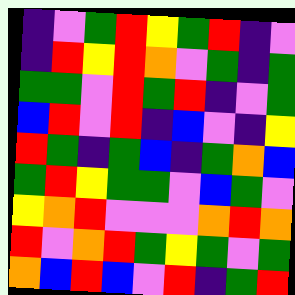[["indigo", "violet", "green", "red", "yellow", "green", "red", "indigo", "violet"], ["indigo", "red", "yellow", "red", "orange", "violet", "green", "indigo", "green"], ["green", "green", "violet", "red", "green", "red", "indigo", "violet", "green"], ["blue", "red", "violet", "red", "indigo", "blue", "violet", "indigo", "yellow"], ["red", "green", "indigo", "green", "blue", "indigo", "green", "orange", "blue"], ["green", "red", "yellow", "green", "green", "violet", "blue", "green", "violet"], ["yellow", "orange", "red", "violet", "violet", "violet", "orange", "red", "orange"], ["red", "violet", "orange", "red", "green", "yellow", "green", "violet", "green"], ["orange", "blue", "red", "blue", "violet", "red", "indigo", "green", "red"]]